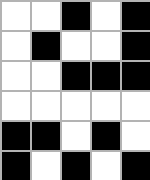[["white", "white", "black", "white", "black"], ["white", "black", "white", "white", "black"], ["white", "white", "black", "black", "black"], ["white", "white", "white", "white", "white"], ["black", "black", "white", "black", "white"], ["black", "white", "black", "white", "black"]]